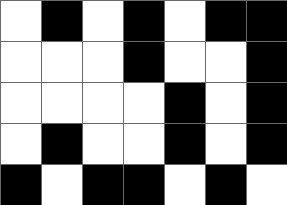[["white", "black", "white", "black", "white", "black", "black"], ["white", "white", "white", "black", "white", "white", "black"], ["white", "white", "white", "white", "black", "white", "black"], ["white", "black", "white", "white", "black", "white", "black"], ["black", "white", "black", "black", "white", "black", "white"]]